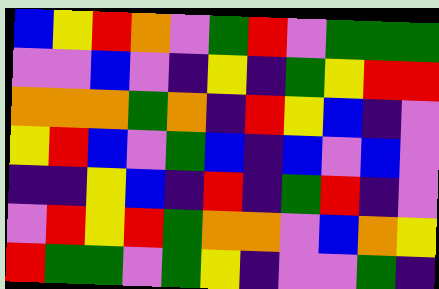[["blue", "yellow", "red", "orange", "violet", "green", "red", "violet", "green", "green", "green"], ["violet", "violet", "blue", "violet", "indigo", "yellow", "indigo", "green", "yellow", "red", "red"], ["orange", "orange", "orange", "green", "orange", "indigo", "red", "yellow", "blue", "indigo", "violet"], ["yellow", "red", "blue", "violet", "green", "blue", "indigo", "blue", "violet", "blue", "violet"], ["indigo", "indigo", "yellow", "blue", "indigo", "red", "indigo", "green", "red", "indigo", "violet"], ["violet", "red", "yellow", "red", "green", "orange", "orange", "violet", "blue", "orange", "yellow"], ["red", "green", "green", "violet", "green", "yellow", "indigo", "violet", "violet", "green", "indigo"]]